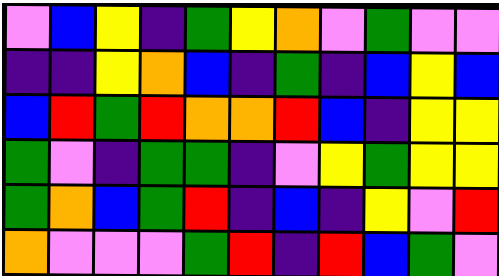[["violet", "blue", "yellow", "indigo", "green", "yellow", "orange", "violet", "green", "violet", "violet"], ["indigo", "indigo", "yellow", "orange", "blue", "indigo", "green", "indigo", "blue", "yellow", "blue"], ["blue", "red", "green", "red", "orange", "orange", "red", "blue", "indigo", "yellow", "yellow"], ["green", "violet", "indigo", "green", "green", "indigo", "violet", "yellow", "green", "yellow", "yellow"], ["green", "orange", "blue", "green", "red", "indigo", "blue", "indigo", "yellow", "violet", "red"], ["orange", "violet", "violet", "violet", "green", "red", "indigo", "red", "blue", "green", "violet"]]